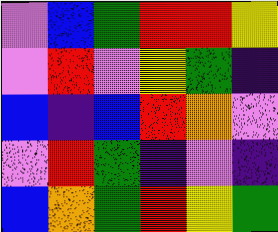[["violet", "blue", "green", "red", "red", "yellow"], ["violet", "red", "violet", "yellow", "green", "indigo"], ["blue", "indigo", "blue", "red", "orange", "violet"], ["violet", "red", "green", "indigo", "violet", "indigo"], ["blue", "orange", "green", "red", "yellow", "green"]]